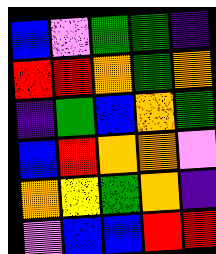[["blue", "violet", "green", "green", "indigo"], ["red", "red", "orange", "green", "orange"], ["indigo", "green", "blue", "orange", "green"], ["blue", "red", "orange", "orange", "violet"], ["orange", "yellow", "green", "orange", "indigo"], ["violet", "blue", "blue", "red", "red"]]